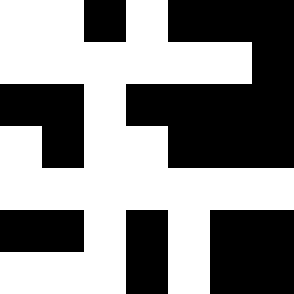[["white", "white", "black", "white", "black", "black", "black"], ["white", "white", "white", "white", "white", "white", "black"], ["black", "black", "white", "black", "black", "black", "black"], ["white", "black", "white", "white", "black", "black", "black"], ["white", "white", "white", "white", "white", "white", "white"], ["black", "black", "white", "black", "white", "black", "black"], ["white", "white", "white", "black", "white", "black", "black"]]